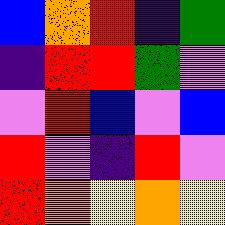[["blue", "orange", "red", "indigo", "green"], ["indigo", "red", "red", "green", "violet"], ["violet", "red", "blue", "violet", "blue"], ["red", "violet", "indigo", "red", "violet"], ["red", "orange", "yellow", "orange", "yellow"]]